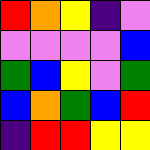[["red", "orange", "yellow", "indigo", "violet"], ["violet", "violet", "violet", "violet", "blue"], ["green", "blue", "yellow", "violet", "green"], ["blue", "orange", "green", "blue", "red"], ["indigo", "red", "red", "yellow", "yellow"]]